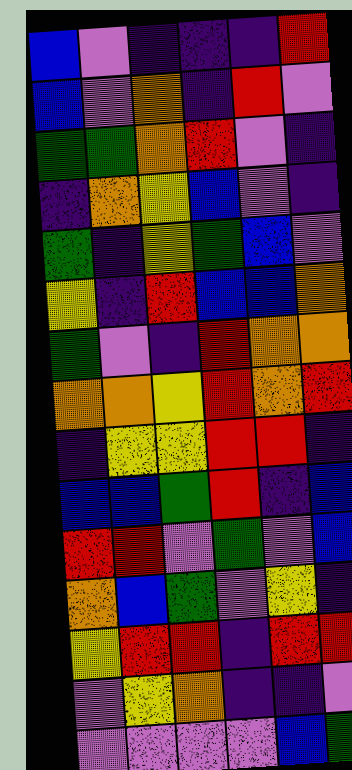[["blue", "violet", "indigo", "indigo", "indigo", "red"], ["blue", "violet", "orange", "indigo", "red", "violet"], ["green", "green", "orange", "red", "violet", "indigo"], ["indigo", "orange", "yellow", "blue", "violet", "indigo"], ["green", "indigo", "yellow", "green", "blue", "violet"], ["yellow", "indigo", "red", "blue", "blue", "orange"], ["green", "violet", "indigo", "red", "orange", "orange"], ["orange", "orange", "yellow", "red", "orange", "red"], ["indigo", "yellow", "yellow", "red", "red", "indigo"], ["blue", "blue", "green", "red", "indigo", "blue"], ["red", "red", "violet", "green", "violet", "blue"], ["orange", "blue", "green", "violet", "yellow", "indigo"], ["yellow", "red", "red", "indigo", "red", "red"], ["violet", "yellow", "orange", "indigo", "indigo", "violet"], ["violet", "violet", "violet", "violet", "blue", "green"]]